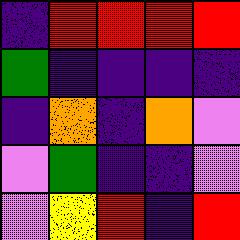[["indigo", "red", "red", "red", "red"], ["green", "indigo", "indigo", "indigo", "indigo"], ["indigo", "orange", "indigo", "orange", "violet"], ["violet", "green", "indigo", "indigo", "violet"], ["violet", "yellow", "red", "indigo", "red"]]